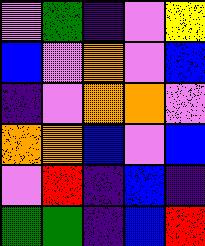[["violet", "green", "indigo", "violet", "yellow"], ["blue", "violet", "orange", "violet", "blue"], ["indigo", "violet", "orange", "orange", "violet"], ["orange", "orange", "blue", "violet", "blue"], ["violet", "red", "indigo", "blue", "indigo"], ["green", "green", "indigo", "blue", "red"]]